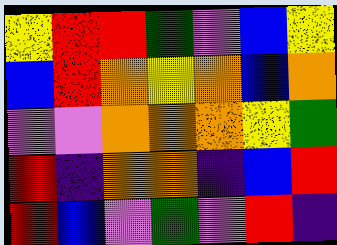[["yellow", "red", "red", "green", "violet", "blue", "yellow"], ["blue", "red", "orange", "yellow", "orange", "blue", "orange"], ["violet", "violet", "orange", "orange", "orange", "yellow", "green"], ["red", "indigo", "orange", "orange", "indigo", "blue", "red"], ["red", "blue", "violet", "green", "violet", "red", "indigo"]]